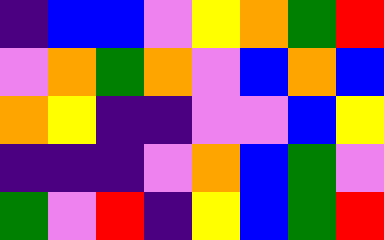[["indigo", "blue", "blue", "violet", "yellow", "orange", "green", "red"], ["violet", "orange", "green", "orange", "violet", "blue", "orange", "blue"], ["orange", "yellow", "indigo", "indigo", "violet", "violet", "blue", "yellow"], ["indigo", "indigo", "indigo", "violet", "orange", "blue", "green", "violet"], ["green", "violet", "red", "indigo", "yellow", "blue", "green", "red"]]